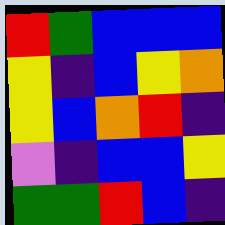[["red", "green", "blue", "blue", "blue"], ["yellow", "indigo", "blue", "yellow", "orange"], ["yellow", "blue", "orange", "red", "indigo"], ["violet", "indigo", "blue", "blue", "yellow"], ["green", "green", "red", "blue", "indigo"]]